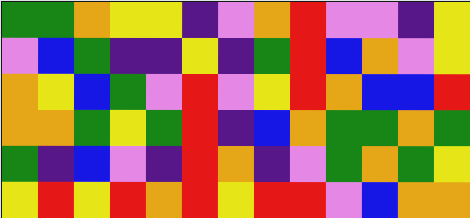[["green", "green", "orange", "yellow", "yellow", "indigo", "violet", "orange", "red", "violet", "violet", "indigo", "yellow"], ["violet", "blue", "green", "indigo", "indigo", "yellow", "indigo", "green", "red", "blue", "orange", "violet", "yellow"], ["orange", "yellow", "blue", "green", "violet", "red", "violet", "yellow", "red", "orange", "blue", "blue", "red"], ["orange", "orange", "green", "yellow", "green", "red", "indigo", "blue", "orange", "green", "green", "orange", "green"], ["green", "indigo", "blue", "violet", "indigo", "red", "orange", "indigo", "violet", "green", "orange", "green", "yellow"], ["yellow", "red", "yellow", "red", "orange", "red", "yellow", "red", "red", "violet", "blue", "orange", "orange"]]